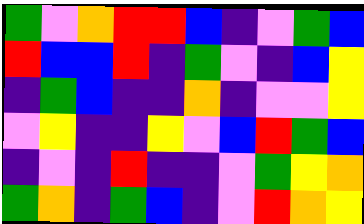[["green", "violet", "orange", "red", "red", "blue", "indigo", "violet", "green", "blue"], ["red", "blue", "blue", "red", "indigo", "green", "violet", "indigo", "blue", "yellow"], ["indigo", "green", "blue", "indigo", "indigo", "orange", "indigo", "violet", "violet", "yellow"], ["violet", "yellow", "indigo", "indigo", "yellow", "violet", "blue", "red", "green", "blue"], ["indigo", "violet", "indigo", "red", "indigo", "indigo", "violet", "green", "yellow", "orange"], ["green", "orange", "indigo", "green", "blue", "indigo", "violet", "red", "orange", "yellow"]]